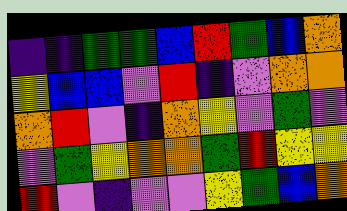[["indigo", "indigo", "green", "green", "blue", "red", "green", "blue", "orange"], ["yellow", "blue", "blue", "violet", "red", "indigo", "violet", "orange", "orange"], ["orange", "red", "violet", "indigo", "orange", "yellow", "violet", "green", "violet"], ["violet", "green", "yellow", "orange", "orange", "green", "red", "yellow", "yellow"], ["red", "violet", "indigo", "violet", "violet", "yellow", "green", "blue", "orange"]]